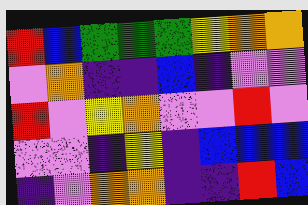[["red", "blue", "green", "green", "green", "yellow", "orange", "orange"], ["violet", "orange", "indigo", "indigo", "blue", "indigo", "violet", "violet"], ["red", "violet", "yellow", "orange", "violet", "violet", "red", "violet"], ["violet", "violet", "indigo", "yellow", "indigo", "blue", "blue", "blue"], ["indigo", "violet", "orange", "orange", "indigo", "indigo", "red", "blue"]]